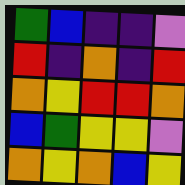[["green", "blue", "indigo", "indigo", "violet"], ["red", "indigo", "orange", "indigo", "red"], ["orange", "yellow", "red", "red", "orange"], ["blue", "green", "yellow", "yellow", "violet"], ["orange", "yellow", "orange", "blue", "yellow"]]